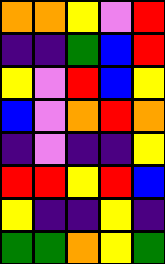[["orange", "orange", "yellow", "violet", "red"], ["indigo", "indigo", "green", "blue", "red"], ["yellow", "violet", "red", "blue", "yellow"], ["blue", "violet", "orange", "red", "orange"], ["indigo", "violet", "indigo", "indigo", "yellow"], ["red", "red", "yellow", "red", "blue"], ["yellow", "indigo", "indigo", "yellow", "indigo"], ["green", "green", "orange", "yellow", "green"]]